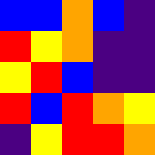[["blue", "blue", "orange", "blue", "indigo"], ["red", "yellow", "orange", "indigo", "indigo"], ["yellow", "red", "blue", "indigo", "indigo"], ["red", "blue", "red", "orange", "yellow"], ["indigo", "yellow", "red", "red", "orange"]]